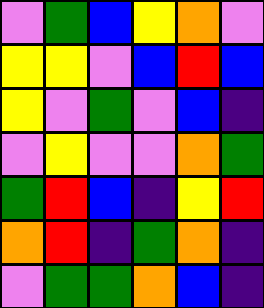[["violet", "green", "blue", "yellow", "orange", "violet"], ["yellow", "yellow", "violet", "blue", "red", "blue"], ["yellow", "violet", "green", "violet", "blue", "indigo"], ["violet", "yellow", "violet", "violet", "orange", "green"], ["green", "red", "blue", "indigo", "yellow", "red"], ["orange", "red", "indigo", "green", "orange", "indigo"], ["violet", "green", "green", "orange", "blue", "indigo"]]